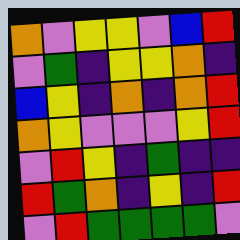[["orange", "violet", "yellow", "yellow", "violet", "blue", "red"], ["violet", "green", "indigo", "yellow", "yellow", "orange", "indigo"], ["blue", "yellow", "indigo", "orange", "indigo", "orange", "red"], ["orange", "yellow", "violet", "violet", "violet", "yellow", "red"], ["violet", "red", "yellow", "indigo", "green", "indigo", "indigo"], ["red", "green", "orange", "indigo", "yellow", "indigo", "red"], ["violet", "red", "green", "green", "green", "green", "violet"]]